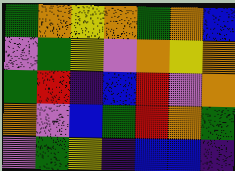[["green", "orange", "yellow", "orange", "green", "orange", "blue"], ["violet", "green", "yellow", "violet", "orange", "yellow", "orange"], ["green", "red", "indigo", "blue", "red", "violet", "orange"], ["orange", "violet", "blue", "green", "red", "orange", "green"], ["violet", "green", "yellow", "indigo", "blue", "blue", "indigo"]]